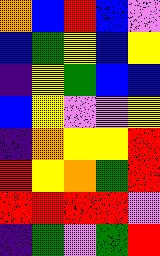[["orange", "blue", "red", "blue", "violet"], ["blue", "green", "yellow", "blue", "yellow"], ["indigo", "yellow", "green", "blue", "blue"], ["blue", "yellow", "violet", "violet", "yellow"], ["indigo", "orange", "yellow", "yellow", "red"], ["red", "yellow", "orange", "green", "red"], ["red", "red", "red", "red", "violet"], ["indigo", "green", "violet", "green", "red"]]